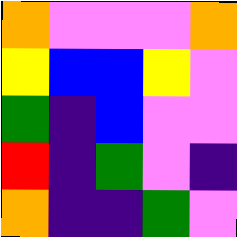[["orange", "violet", "violet", "violet", "orange"], ["yellow", "blue", "blue", "yellow", "violet"], ["green", "indigo", "blue", "violet", "violet"], ["red", "indigo", "green", "violet", "indigo"], ["orange", "indigo", "indigo", "green", "violet"]]